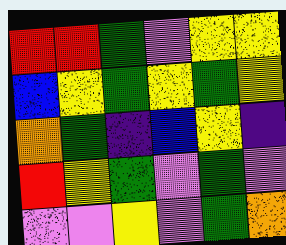[["red", "red", "green", "violet", "yellow", "yellow"], ["blue", "yellow", "green", "yellow", "green", "yellow"], ["orange", "green", "indigo", "blue", "yellow", "indigo"], ["red", "yellow", "green", "violet", "green", "violet"], ["violet", "violet", "yellow", "violet", "green", "orange"]]